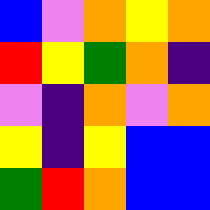[["blue", "violet", "orange", "yellow", "orange"], ["red", "yellow", "green", "orange", "indigo"], ["violet", "indigo", "orange", "violet", "orange"], ["yellow", "indigo", "yellow", "blue", "blue"], ["green", "red", "orange", "blue", "blue"]]